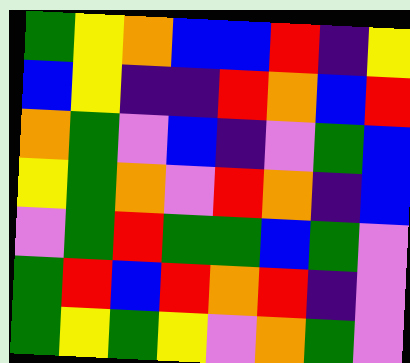[["green", "yellow", "orange", "blue", "blue", "red", "indigo", "yellow"], ["blue", "yellow", "indigo", "indigo", "red", "orange", "blue", "red"], ["orange", "green", "violet", "blue", "indigo", "violet", "green", "blue"], ["yellow", "green", "orange", "violet", "red", "orange", "indigo", "blue"], ["violet", "green", "red", "green", "green", "blue", "green", "violet"], ["green", "red", "blue", "red", "orange", "red", "indigo", "violet"], ["green", "yellow", "green", "yellow", "violet", "orange", "green", "violet"]]